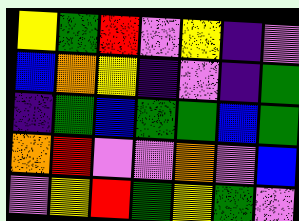[["yellow", "green", "red", "violet", "yellow", "indigo", "violet"], ["blue", "orange", "yellow", "indigo", "violet", "indigo", "green"], ["indigo", "green", "blue", "green", "green", "blue", "green"], ["orange", "red", "violet", "violet", "orange", "violet", "blue"], ["violet", "yellow", "red", "green", "yellow", "green", "violet"]]